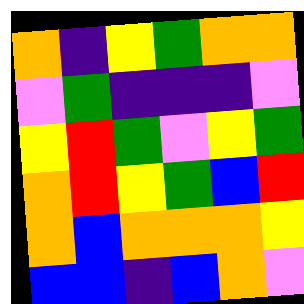[["orange", "indigo", "yellow", "green", "orange", "orange"], ["violet", "green", "indigo", "indigo", "indigo", "violet"], ["yellow", "red", "green", "violet", "yellow", "green"], ["orange", "red", "yellow", "green", "blue", "red"], ["orange", "blue", "orange", "orange", "orange", "yellow"], ["blue", "blue", "indigo", "blue", "orange", "violet"]]